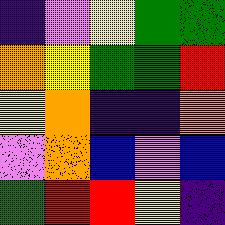[["indigo", "violet", "yellow", "green", "green"], ["orange", "yellow", "green", "green", "red"], ["yellow", "orange", "indigo", "indigo", "orange"], ["violet", "orange", "blue", "violet", "blue"], ["green", "red", "red", "yellow", "indigo"]]